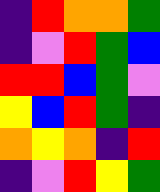[["indigo", "red", "orange", "orange", "green"], ["indigo", "violet", "red", "green", "blue"], ["red", "red", "blue", "green", "violet"], ["yellow", "blue", "red", "green", "indigo"], ["orange", "yellow", "orange", "indigo", "red"], ["indigo", "violet", "red", "yellow", "green"]]